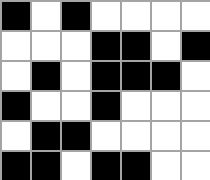[["black", "white", "black", "white", "white", "white", "white"], ["white", "white", "white", "black", "black", "white", "black"], ["white", "black", "white", "black", "black", "black", "white"], ["black", "white", "white", "black", "white", "white", "white"], ["white", "black", "black", "white", "white", "white", "white"], ["black", "black", "white", "black", "black", "white", "white"]]